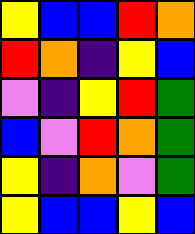[["yellow", "blue", "blue", "red", "orange"], ["red", "orange", "indigo", "yellow", "blue"], ["violet", "indigo", "yellow", "red", "green"], ["blue", "violet", "red", "orange", "green"], ["yellow", "indigo", "orange", "violet", "green"], ["yellow", "blue", "blue", "yellow", "blue"]]